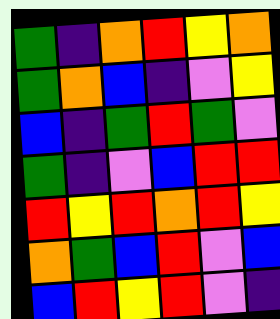[["green", "indigo", "orange", "red", "yellow", "orange"], ["green", "orange", "blue", "indigo", "violet", "yellow"], ["blue", "indigo", "green", "red", "green", "violet"], ["green", "indigo", "violet", "blue", "red", "red"], ["red", "yellow", "red", "orange", "red", "yellow"], ["orange", "green", "blue", "red", "violet", "blue"], ["blue", "red", "yellow", "red", "violet", "indigo"]]